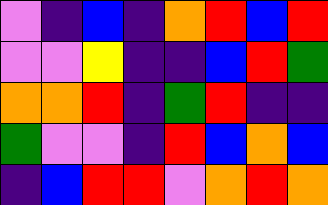[["violet", "indigo", "blue", "indigo", "orange", "red", "blue", "red"], ["violet", "violet", "yellow", "indigo", "indigo", "blue", "red", "green"], ["orange", "orange", "red", "indigo", "green", "red", "indigo", "indigo"], ["green", "violet", "violet", "indigo", "red", "blue", "orange", "blue"], ["indigo", "blue", "red", "red", "violet", "orange", "red", "orange"]]